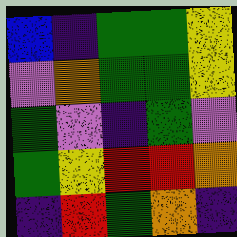[["blue", "indigo", "green", "green", "yellow"], ["violet", "orange", "green", "green", "yellow"], ["green", "violet", "indigo", "green", "violet"], ["green", "yellow", "red", "red", "orange"], ["indigo", "red", "green", "orange", "indigo"]]